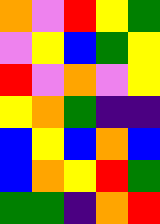[["orange", "violet", "red", "yellow", "green"], ["violet", "yellow", "blue", "green", "yellow"], ["red", "violet", "orange", "violet", "yellow"], ["yellow", "orange", "green", "indigo", "indigo"], ["blue", "yellow", "blue", "orange", "blue"], ["blue", "orange", "yellow", "red", "green"], ["green", "green", "indigo", "orange", "red"]]